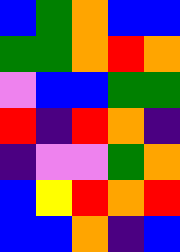[["blue", "green", "orange", "blue", "blue"], ["green", "green", "orange", "red", "orange"], ["violet", "blue", "blue", "green", "green"], ["red", "indigo", "red", "orange", "indigo"], ["indigo", "violet", "violet", "green", "orange"], ["blue", "yellow", "red", "orange", "red"], ["blue", "blue", "orange", "indigo", "blue"]]